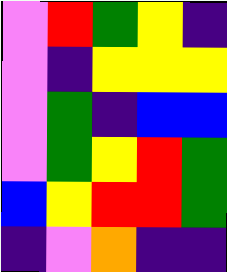[["violet", "red", "green", "yellow", "indigo"], ["violet", "indigo", "yellow", "yellow", "yellow"], ["violet", "green", "indigo", "blue", "blue"], ["violet", "green", "yellow", "red", "green"], ["blue", "yellow", "red", "red", "green"], ["indigo", "violet", "orange", "indigo", "indigo"]]